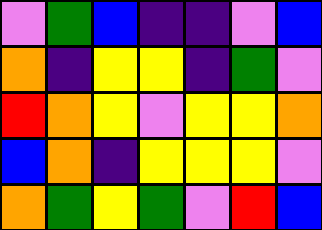[["violet", "green", "blue", "indigo", "indigo", "violet", "blue"], ["orange", "indigo", "yellow", "yellow", "indigo", "green", "violet"], ["red", "orange", "yellow", "violet", "yellow", "yellow", "orange"], ["blue", "orange", "indigo", "yellow", "yellow", "yellow", "violet"], ["orange", "green", "yellow", "green", "violet", "red", "blue"]]